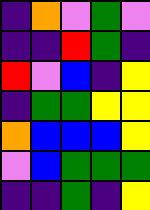[["indigo", "orange", "violet", "green", "violet"], ["indigo", "indigo", "red", "green", "indigo"], ["red", "violet", "blue", "indigo", "yellow"], ["indigo", "green", "green", "yellow", "yellow"], ["orange", "blue", "blue", "blue", "yellow"], ["violet", "blue", "green", "green", "green"], ["indigo", "indigo", "green", "indigo", "yellow"]]